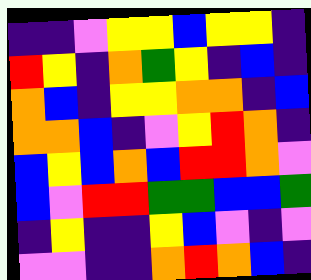[["indigo", "indigo", "violet", "yellow", "yellow", "blue", "yellow", "yellow", "indigo"], ["red", "yellow", "indigo", "orange", "green", "yellow", "indigo", "blue", "indigo"], ["orange", "blue", "indigo", "yellow", "yellow", "orange", "orange", "indigo", "blue"], ["orange", "orange", "blue", "indigo", "violet", "yellow", "red", "orange", "indigo"], ["blue", "yellow", "blue", "orange", "blue", "red", "red", "orange", "violet"], ["blue", "violet", "red", "red", "green", "green", "blue", "blue", "green"], ["indigo", "yellow", "indigo", "indigo", "yellow", "blue", "violet", "indigo", "violet"], ["violet", "violet", "indigo", "indigo", "orange", "red", "orange", "blue", "indigo"]]